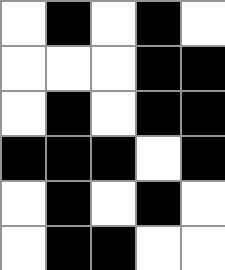[["white", "black", "white", "black", "white"], ["white", "white", "white", "black", "black"], ["white", "black", "white", "black", "black"], ["black", "black", "black", "white", "black"], ["white", "black", "white", "black", "white"], ["white", "black", "black", "white", "white"]]